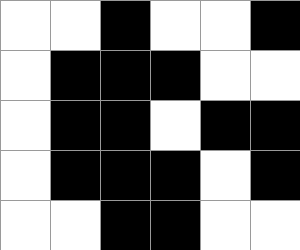[["white", "white", "black", "white", "white", "black"], ["white", "black", "black", "black", "white", "white"], ["white", "black", "black", "white", "black", "black"], ["white", "black", "black", "black", "white", "black"], ["white", "white", "black", "black", "white", "white"]]